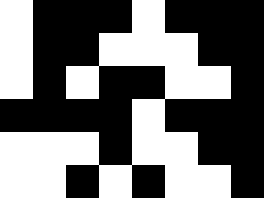[["white", "black", "black", "black", "white", "black", "black", "black"], ["white", "black", "black", "white", "white", "white", "black", "black"], ["white", "black", "white", "black", "black", "white", "white", "black"], ["black", "black", "black", "black", "white", "black", "black", "black"], ["white", "white", "white", "black", "white", "white", "black", "black"], ["white", "white", "black", "white", "black", "white", "white", "black"]]